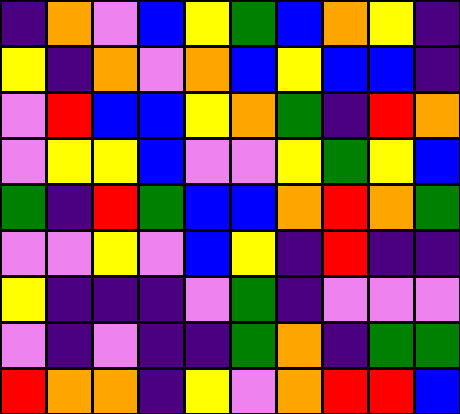[["indigo", "orange", "violet", "blue", "yellow", "green", "blue", "orange", "yellow", "indigo"], ["yellow", "indigo", "orange", "violet", "orange", "blue", "yellow", "blue", "blue", "indigo"], ["violet", "red", "blue", "blue", "yellow", "orange", "green", "indigo", "red", "orange"], ["violet", "yellow", "yellow", "blue", "violet", "violet", "yellow", "green", "yellow", "blue"], ["green", "indigo", "red", "green", "blue", "blue", "orange", "red", "orange", "green"], ["violet", "violet", "yellow", "violet", "blue", "yellow", "indigo", "red", "indigo", "indigo"], ["yellow", "indigo", "indigo", "indigo", "violet", "green", "indigo", "violet", "violet", "violet"], ["violet", "indigo", "violet", "indigo", "indigo", "green", "orange", "indigo", "green", "green"], ["red", "orange", "orange", "indigo", "yellow", "violet", "orange", "red", "red", "blue"]]